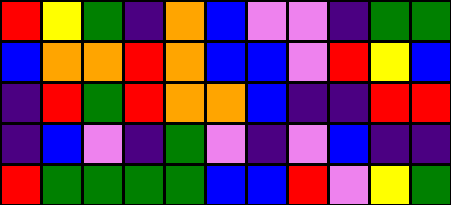[["red", "yellow", "green", "indigo", "orange", "blue", "violet", "violet", "indigo", "green", "green"], ["blue", "orange", "orange", "red", "orange", "blue", "blue", "violet", "red", "yellow", "blue"], ["indigo", "red", "green", "red", "orange", "orange", "blue", "indigo", "indigo", "red", "red"], ["indigo", "blue", "violet", "indigo", "green", "violet", "indigo", "violet", "blue", "indigo", "indigo"], ["red", "green", "green", "green", "green", "blue", "blue", "red", "violet", "yellow", "green"]]